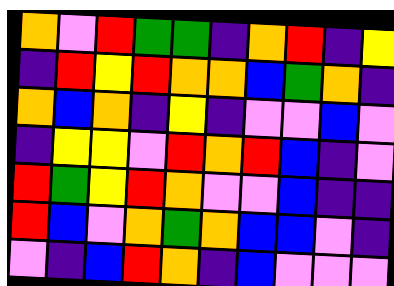[["orange", "violet", "red", "green", "green", "indigo", "orange", "red", "indigo", "yellow"], ["indigo", "red", "yellow", "red", "orange", "orange", "blue", "green", "orange", "indigo"], ["orange", "blue", "orange", "indigo", "yellow", "indigo", "violet", "violet", "blue", "violet"], ["indigo", "yellow", "yellow", "violet", "red", "orange", "red", "blue", "indigo", "violet"], ["red", "green", "yellow", "red", "orange", "violet", "violet", "blue", "indigo", "indigo"], ["red", "blue", "violet", "orange", "green", "orange", "blue", "blue", "violet", "indigo"], ["violet", "indigo", "blue", "red", "orange", "indigo", "blue", "violet", "violet", "violet"]]